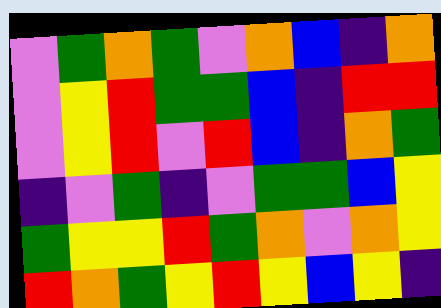[["violet", "green", "orange", "green", "violet", "orange", "blue", "indigo", "orange"], ["violet", "yellow", "red", "green", "green", "blue", "indigo", "red", "red"], ["violet", "yellow", "red", "violet", "red", "blue", "indigo", "orange", "green"], ["indigo", "violet", "green", "indigo", "violet", "green", "green", "blue", "yellow"], ["green", "yellow", "yellow", "red", "green", "orange", "violet", "orange", "yellow"], ["red", "orange", "green", "yellow", "red", "yellow", "blue", "yellow", "indigo"]]